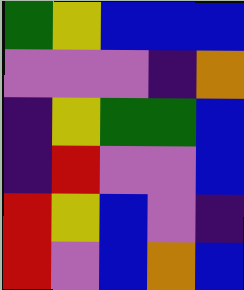[["green", "yellow", "blue", "blue", "blue"], ["violet", "violet", "violet", "indigo", "orange"], ["indigo", "yellow", "green", "green", "blue"], ["indigo", "red", "violet", "violet", "blue"], ["red", "yellow", "blue", "violet", "indigo"], ["red", "violet", "blue", "orange", "blue"]]